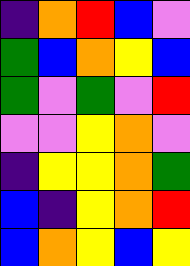[["indigo", "orange", "red", "blue", "violet"], ["green", "blue", "orange", "yellow", "blue"], ["green", "violet", "green", "violet", "red"], ["violet", "violet", "yellow", "orange", "violet"], ["indigo", "yellow", "yellow", "orange", "green"], ["blue", "indigo", "yellow", "orange", "red"], ["blue", "orange", "yellow", "blue", "yellow"]]